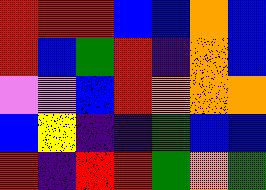[["red", "red", "red", "blue", "blue", "orange", "blue"], ["red", "blue", "green", "red", "indigo", "orange", "blue"], ["violet", "violet", "blue", "red", "orange", "orange", "orange"], ["blue", "yellow", "indigo", "indigo", "green", "blue", "blue"], ["red", "indigo", "red", "red", "green", "orange", "green"]]